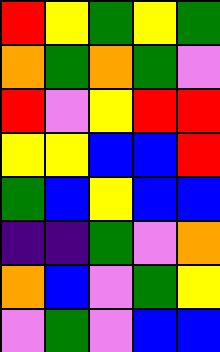[["red", "yellow", "green", "yellow", "green"], ["orange", "green", "orange", "green", "violet"], ["red", "violet", "yellow", "red", "red"], ["yellow", "yellow", "blue", "blue", "red"], ["green", "blue", "yellow", "blue", "blue"], ["indigo", "indigo", "green", "violet", "orange"], ["orange", "blue", "violet", "green", "yellow"], ["violet", "green", "violet", "blue", "blue"]]